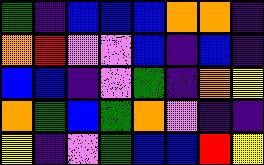[["green", "indigo", "blue", "blue", "blue", "orange", "orange", "indigo"], ["orange", "red", "violet", "violet", "blue", "indigo", "blue", "indigo"], ["blue", "blue", "indigo", "violet", "green", "indigo", "orange", "yellow"], ["orange", "green", "blue", "green", "orange", "violet", "indigo", "indigo"], ["yellow", "indigo", "violet", "green", "blue", "blue", "red", "yellow"]]